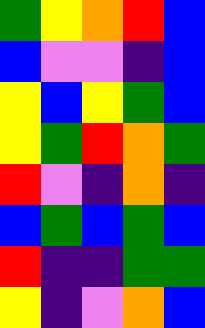[["green", "yellow", "orange", "red", "blue"], ["blue", "violet", "violet", "indigo", "blue"], ["yellow", "blue", "yellow", "green", "blue"], ["yellow", "green", "red", "orange", "green"], ["red", "violet", "indigo", "orange", "indigo"], ["blue", "green", "blue", "green", "blue"], ["red", "indigo", "indigo", "green", "green"], ["yellow", "indigo", "violet", "orange", "blue"]]